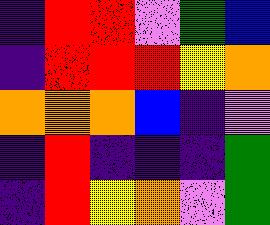[["indigo", "red", "red", "violet", "green", "blue"], ["indigo", "red", "red", "red", "yellow", "orange"], ["orange", "orange", "orange", "blue", "indigo", "violet"], ["indigo", "red", "indigo", "indigo", "indigo", "green"], ["indigo", "red", "yellow", "orange", "violet", "green"]]